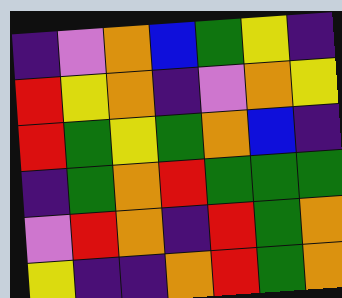[["indigo", "violet", "orange", "blue", "green", "yellow", "indigo"], ["red", "yellow", "orange", "indigo", "violet", "orange", "yellow"], ["red", "green", "yellow", "green", "orange", "blue", "indigo"], ["indigo", "green", "orange", "red", "green", "green", "green"], ["violet", "red", "orange", "indigo", "red", "green", "orange"], ["yellow", "indigo", "indigo", "orange", "red", "green", "orange"]]